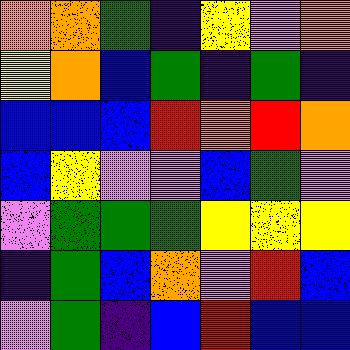[["orange", "orange", "green", "indigo", "yellow", "violet", "orange"], ["yellow", "orange", "blue", "green", "indigo", "green", "indigo"], ["blue", "blue", "blue", "red", "orange", "red", "orange"], ["blue", "yellow", "violet", "violet", "blue", "green", "violet"], ["violet", "green", "green", "green", "yellow", "yellow", "yellow"], ["indigo", "green", "blue", "orange", "violet", "red", "blue"], ["violet", "green", "indigo", "blue", "red", "blue", "blue"]]